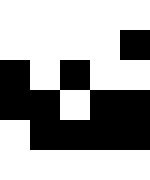[["white", "white", "white", "white", "white"], ["white", "white", "white", "white", "black"], ["black", "white", "black", "white", "white"], ["black", "black", "white", "black", "black"], ["white", "black", "black", "black", "black"], ["white", "white", "white", "white", "white"]]